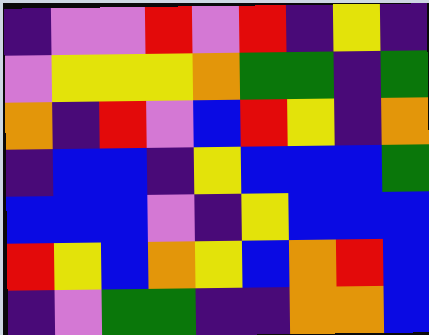[["indigo", "violet", "violet", "red", "violet", "red", "indigo", "yellow", "indigo"], ["violet", "yellow", "yellow", "yellow", "orange", "green", "green", "indigo", "green"], ["orange", "indigo", "red", "violet", "blue", "red", "yellow", "indigo", "orange"], ["indigo", "blue", "blue", "indigo", "yellow", "blue", "blue", "blue", "green"], ["blue", "blue", "blue", "violet", "indigo", "yellow", "blue", "blue", "blue"], ["red", "yellow", "blue", "orange", "yellow", "blue", "orange", "red", "blue"], ["indigo", "violet", "green", "green", "indigo", "indigo", "orange", "orange", "blue"]]